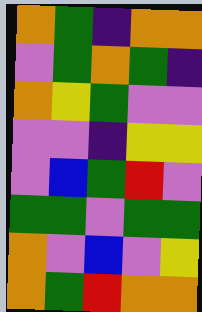[["orange", "green", "indigo", "orange", "orange"], ["violet", "green", "orange", "green", "indigo"], ["orange", "yellow", "green", "violet", "violet"], ["violet", "violet", "indigo", "yellow", "yellow"], ["violet", "blue", "green", "red", "violet"], ["green", "green", "violet", "green", "green"], ["orange", "violet", "blue", "violet", "yellow"], ["orange", "green", "red", "orange", "orange"]]